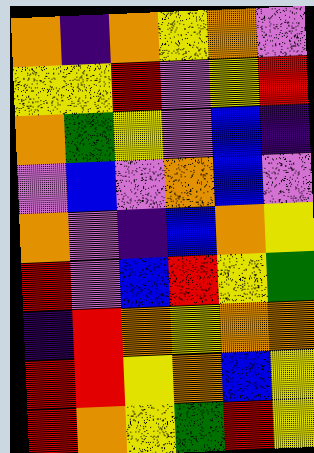[["orange", "indigo", "orange", "yellow", "orange", "violet"], ["yellow", "yellow", "red", "violet", "yellow", "red"], ["orange", "green", "yellow", "violet", "blue", "indigo"], ["violet", "blue", "violet", "orange", "blue", "violet"], ["orange", "violet", "indigo", "blue", "orange", "yellow"], ["red", "violet", "blue", "red", "yellow", "green"], ["indigo", "red", "orange", "yellow", "orange", "orange"], ["red", "red", "yellow", "orange", "blue", "yellow"], ["red", "orange", "yellow", "green", "red", "yellow"]]